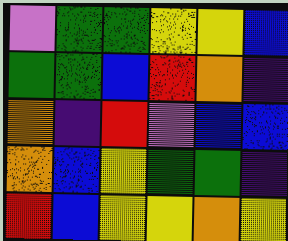[["violet", "green", "green", "yellow", "yellow", "blue"], ["green", "green", "blue", "red", "orange", "indigo"], ["orange", "indigo", "red", "violet", "blue", "blue"], ["orange", "blue", "yellow", "green", "green", "indigo"], ["red", "blue", "yellow", "yellow", "orange", "yellow"]]